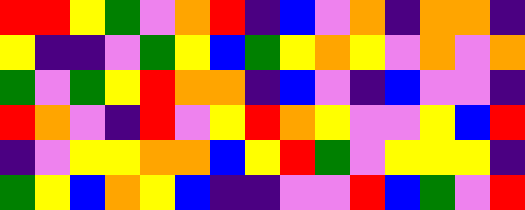[["red", "red", "yellow", "green", "violet", "orange", "red", "indigo", "blue", "violet", "orange", "indigo", "orange", "orange", "indigo"], ["yellow", "indigo", "indigo", "violet", "green", "yellow", "blue", "green", "yellow", "orange", "yellow", "violet", "orange", "violet", "orange"], ["green", "violet", "green", "yellow", "red", "orange", "orange", "indigo", "blue", "violet", "indigo", "blue", "violet", "violet", "indigo"], ["red", "orange", "violet", "indigo", "red", "violet", "yellow", "red", "orange", "yellow", "violet", "violet", "yellow", "blue", "red"], ["indigo", "violet", "yellow", "yellow", "orange", "orange", "blue", "yellow", "red", "green", "violet", "yellow", "yellow", "yellow", "indigo"], ["green", "yellow", "blue", "orange", "yellow", "blue", "indigo", "indigo", "violet", "violet", "red", "blue", "green", "violet", "red"]]